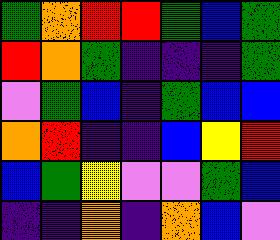[["green", "orange", "red", "red", "green", "blue", "green"], ["red", "orange", "green", "indigo", "indigo", "indigo", "green"], ["violet", "green", "blue", "indigo", "green", "blue", "blue"], ["orange", "red", "indigo", "indigo", "blue", "yellow", "red"], ["blue", "green", "yellow", "violet", "violet", "green", "blue"], ["indigo", "indigo", "orange", "indigo", "orange", "blue", "violet"]]